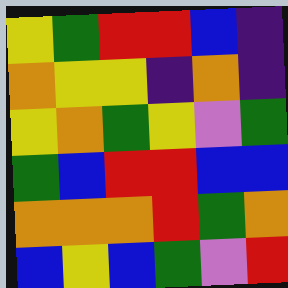[["yellow", "green", "red", "red", "blue", "indigo"], ["orange", "yellow", "yellow", "indigo", "orange", "indigo"], ["yellow", "orange", "green", "yellow", "violet", "green"], ["green", "blue", "red", "red", "blue", "blue"], ["orange", "orange", "orange", "red", "green", "orange"], ["blue", "yellow", "blue", "green", "violet", "red"]]